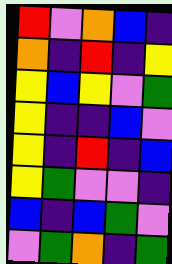[["red", "violet", "orange", "blue", "indigo"], ["orange", "indigo", "red", "indigo", "yellow"], ["yellow", "blue", "yellow", "violet", "green"], ["yellow", "indigo", "indigo", "blue", "violet"], ["yellow", "indigo", "red", "indigo", "blue"], ["yellow", "green", "violet", "violet", "indigo"], ["blue", "indigo", "blue", "green", "violet"], ["violet", "green", "orange", "indigo", "green"]]